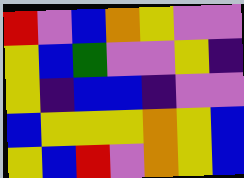[["red", "violet", "blue", "orange", "yellow", "violet", "violet"], ["yellow", "blue", "green", "violet", "violet", "yellow", "indigo"], ["yellow", "indigo", "blue", "blue", "indigo", "violet", "violet"], ["blue", "yellow", "yellow", "yellow", "orange", "yellow", "blue"], ["yellow", "blue", "red", "violet", "orange", "yellow", "blue"]]